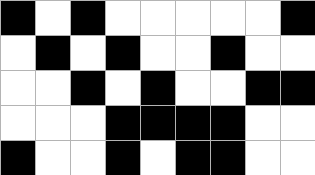[["black", "white", "black", "white", "white", "white", "white", "white", "black"], ["white", "black", "white", "black", "white", "white", "black", "white", "white"], ["white", "white", "black", "white", "black", "white", "white", "black", "black"], ["white", "white", "white", "black", "black", "black", "black", "white", "white"], ["black", "white", "white", "black", "white", "black", "black", "white", "white"]]